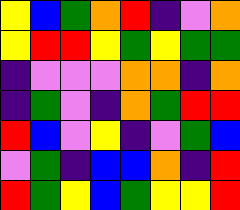[["yellow", "blue", "green", "orange", "red", "indigo", "violet", "orange"], ["yellow", "red", "red", "yellow", "green", "yellow", "green", "green"], ["indigo", "violet", "violet", "violet", "orange", "orange", "indigo", "orange"], ["indigo", "green", "violet", "indigo", "orange", "green", "red", "red"], ["red", "blue", "violet", "yellow", "indigo", "violet", "green", "blue"], ["violet", "green", "indigo", "blue", "blue", "orange", "indigo", "red"], ["red", "green", "yellow", "blue", "green", "yellow", "yellow", "red"]]